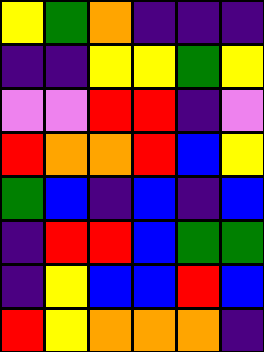[["yellow", "green", "orange", "indigo", "indigo", "indigo"], ["indigo", "indigo", "yellow", "yellow", "green", "yellow"], ["violet", "violet", "red", "red", "indigo", "violet"], ["red", "orange", "orange", "red", "blue", "yellow"], ["green", "blue", "indigo", "blue", "indigo", "blue"], ["indigo", "red", "red", "blue", "green", "green"], ["indigo", "yellow", "blue", "blue", "red", "blue"], ["red", "yellow", "orange", "orange", "orange", "indigo"]]